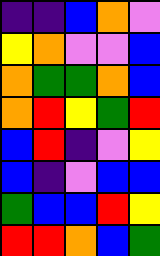[["indigo", "indigo", "blue", "orange", "violet"], ["yellow", "orange", "violet", "violet", "blue"], ["orange", "green", "green", "orange", "blue"], ["orange", "red", "yellow", "green", "red"], ["blue", "red", "indigo", "violet", "yellow"], ["blue", "indigo", "violet", "blue", "blue"], ["green", "blue", "blue", "red", "yellow"], ["red", "red", "orange", "blue", "green"]]